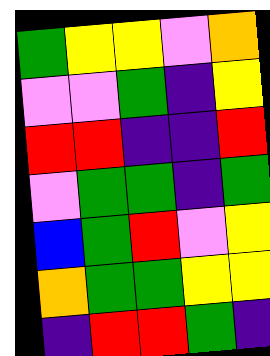[["green", "yellow", "yellow", "violet", "orange"], ["violet", "violet", "green", "indigo", "yellow"], ["red", "red", "indigo", "indigo", "red"], ["violet", "green", "green", "indigo", "green"], ["blue", "green", "red", "violet", "yellow"], ["orange", "green", "green", "yellow", "yellow"], ["indigo", "red", "red", "green", "indigo"]]